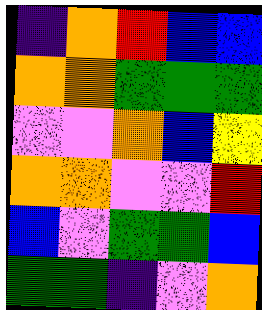[["indigo", "orange", "red", "blue", "blue"], ["orange", "orange", "green", "green", "green"], ["violet", "violet", "orange", "blue", "yellow"], ["orange", "orange", "violet", "violet", "red"], ["blue", "violet", "green", "green", "blue"], ["green", "green", "indigo", "violet", "orange"]]